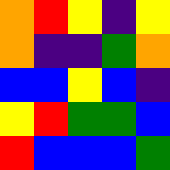[["orange", "red", "yellow", "indigo", "yellow"], ["orange", "indigo", "indigo", "green", "orange"], ["blue", "blue", "yellow", "blue", "indigo"], ["yellow", "red", "green", "green", "blue"], ["red", "blue", "blue", "blue", "green"]]